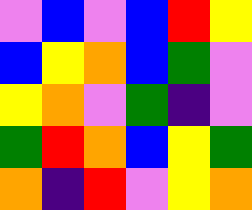[["violet", "blue", "violet", "blue", "red", "yellow"], ["blue", "yellow", "orange", "blue", "green", "violet"], ["yellow", "orange", "violet", "green", "indigo", "violet"], ["green", "red", "orange", "blue", "yellow", "green"], ["orange", "indigo", "red", "violet", "yellow", "orange"]]